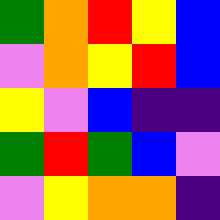[["green", "orange", "red", "yellow", "blue"], ["violet", "orange", "yellow", "red", "blue"], ["yellow", "violet", "blue", "indigo", "indigo"], ["green", "red", "green", "blue", "violet"], ["violet", "yellow", "orange", "orange", "indigo"]]